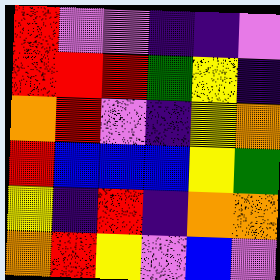[["red", "violet", "violet", "indigo", "indigo", "violet"], ["red", "red", "red", "green", "yellow", "indigo"], ["orange", "red", "violet", "indigo", "yellow", "orange"], ["red", "blue", "blue", "blue", "yellow", "green"], ["yellow", "indigo", "red", "indigo", "orange", "orange"], ["orange", "red", "yellow", "violet", "blue", "violet"]]